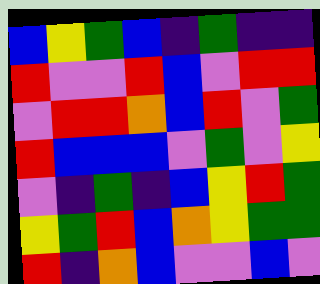[["blue", "yellow", "green", "blue", "indigo", "green", "indigo", "indigo"], ["red", "violet", "violet", "red", "blue", "violet", "red", "red"], ["violet", "red", "red", "orange", "blue", "red", "violet", "green"], ["red", "blue", "blue", "blue", "violet", "green", "violet", "yellow"], ["violet", "indigo", "green", "indigo", "blue", "yellow", "red", "green"], ["yellow", "green", "red", "blue", "orange", "yellow", "green", "green"], ["red", "indigo", "orange", "blue", "violet", "violet", "blue", "violet"]]